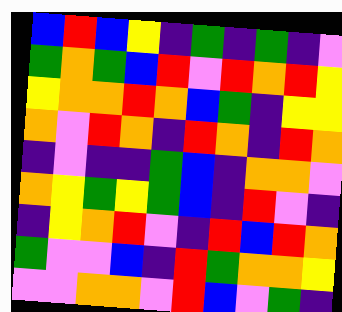[["blue", "red", "blue", "yellow", "indigo", "green", "indigo", "green", "indigo", "violet"], ["green", "orange", "green", "blue", "red", "violet", "red", "orange", "red", "yellow"], ["yellow", "orange", "orange", "red", "orange", "blue", "green", "indigo", "yellow", "yellow"], ["orange", "violet", "red", "orange", "indigo", "red", "orange", "indigo", "red", "orange"], ["indigo", "violet", "indigo", "indigo", "green", "blue", "indigo", "orange", "orange", "violet"], ["orange", "yellow", "green", "yellow", "green", "blue", "indigo", "red", "violet", "indigo"], ["indigo", "yellow", "orange", "red", "violet", "indigo", "red", "blue", "red", "orange"], ["green", "violet", "violet", "blue", "indigo", "red", "green", "orange", "orange", "yellow"], ["violet", "violet", "orange", "orange", "violet", "red", "blue", "violet", "green", "indigo"]]